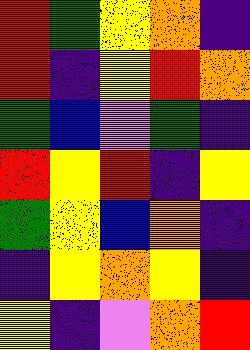[["red", "green", "yellow", "orange", "indigo"], ["red", "indigo", "yellow", "red", "orange"], ["green", "blue", "violet", "green", "indigo"], ["red", "yellow", "red", "indigo", "yellow"], ["green", "yellow", "blue", "orange", "indigo"], ["indigo", "yellow", "orange", "yellow", "indigo"], ["yellow", "indigo", "violet", "orange", "red"]]